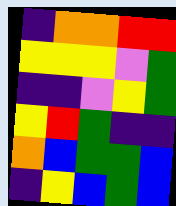[["indigo", "orange", "orange", "red", "red"], ["yellow", "yellow", "yellow", "violet", "green"], ["indigo", "indigo", "violet", "yellow", "green"], ["yellow", "red", "green", "indigo", "indigo"], ["orange", "blue", "green", "green", "blue"], ["indigo", "yellow", "blue", "green", "blue"]]